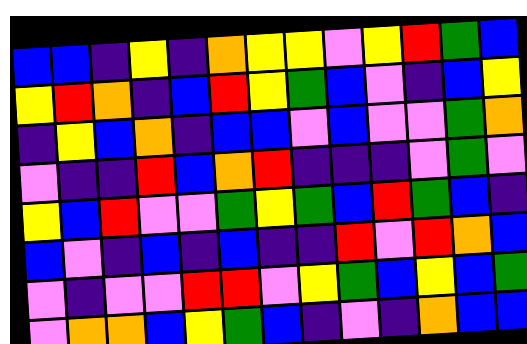[["blue", "blue", "indigo", "yellow", "indigo", "orange", "yellow", "yellow", "violet", "yellow", "red", "green", "blue"], ["yellow", "red", "orange", "indigo", "blue", "red", "yellow", "green", "blue", "violet", "indigo", "blue", "yellow"], ["indigo", "yellow", "blue", "orange", "indigo", "blue", "blue", "violet", "blue", "violet", "violet", "green", "orange"], ["violet", "indigo", "indigo", "red", "blue", "orange", "red", "indigo", "indigo", "indigo", "violet", "green", "violet"], ["yellow", "blue", "red", "violet", "violet", "green", "yellow", "green", "blue", "red", "green", "blue", "indigo"], ["blue", "violet", "indigo", "blue", "indigo", "blue", "indigo", "indigo", "red", "violet", "red", "orange", "blue"], ["violet", "indigo", "violet", "violet", "red", "red", "violet", "yellow", "green", "blue", "yellow", "blue", "green"], ["violet", "orange", "orange", "blue", "yellow", "green", "blue", "indigo", "violet", "indigo", "orange", "blue", "blue"]]